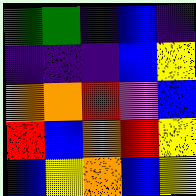[["green", "green", "indigo", "blue", "indigo"], ["indigo", "indigo", "indigo", "blue", "yellow"], ["orange", "orange", "red", "violet", "blue"], ["red", "blue", "orange", "red", "yellow"], ["blue", "yellow", "orange", "blue", "yellow"]]